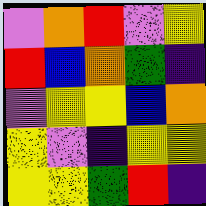[["violet", "orange", "red", "violet", "yellow"], ["red", "blue", "orange", "green", "indigo"], ["violet", "yellow", "yellow", "blue", "orange"], ["yellow", "violet", "indigo", "yellow", "yellow"], ["yellow", "yellow", "green", "red", "indigo"]]